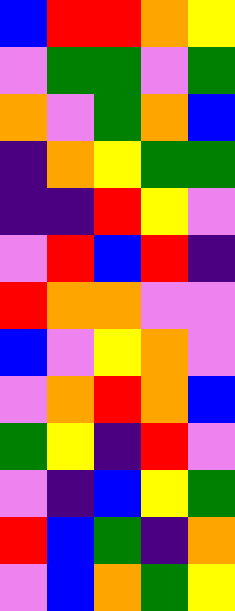[["blue", "red", "red", "orange", "yellow"], ["violet", "green", "green", "violet", "green"], ["orange", "violet", "green", "orange", "blue"], ["indigo", "orange", "yellow", "green", "green"], ["indigo", "indigo", "red", "yellow", "violet"], ["violet", "red", "blue", "red", "indigo"], ["red", "orange", "orange", "violet", "violet"], ["blue", "violet", "yellow", "orange", "violet"], ["violet", "orange", "red", "orange", "blue"], ["green", "yellow", "indigo", "red", "violet"], ["violet", "indigo", "blue", "yellow", "green"], ["red", "blue", "green", "indigo", "orange"], ["violet", "blue", "orange", "green", "yellow"]]